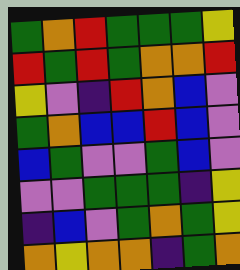[["green", "orange", "red", "green", "green", "green", "yellow"], ["red", "green", "red", "green", "orange", "orange", "red"], ["yellow", "violet", "indigo", "red", "orange", "blue", "violet"], ["green", "orange", "blue", "blue", "red", "blue", "violet"], ["blue", "green", "violet", "violet", "green", "blue", "violet"], ["violet", "violet", "green", "green", "green", "indigo", "yellow"], ["indigo", "blue", "violet", "green", "orange", "green", "yellow"], ["orange", "yellow", "orange", "orange", "indigo", "green", "orange"]]